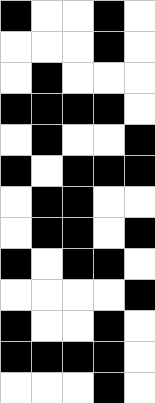[["black", "white", "white", "black", "white"], ["white", "white", "white", "black", "white"], ["white", "black", "white", "white", "white"], ["black", "black", "black", "black", "white"], ["white", "black", "white", "white", "black"], ["black", "white", "black", "black", "black"], ["white", "black", "black", "white", "white"], ["white", "black", "black", "white", "black"], ["black", "white", "black", "black", "white"], ["white", "white", "white", "white", "black"], ["black", "white", "white", "black", "white"], ["black", "black", "black", "black", "white"], ["white", "white", "white", "black", "white"]]